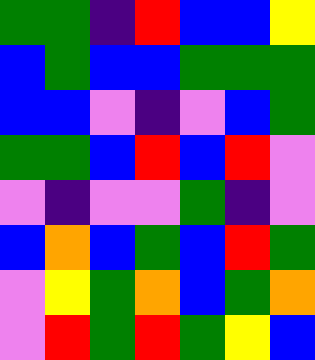[["green", "green", "indigo", "red", "blue", "blue", "yellow"], ["blue", "green", "blue", "blue", "green", "green", "green"], ["blue", "blue", "violet", "indigo", "violet", "blue", "green"], ["green", "green", "blue", "red", "blue", "red", "violet"], ["violet", "indigo", "violet", "violet", "green", "indigo", "violet"], ["blue", "orange", "blue", "green", "blue", "red", "green"], ["violet", "yellow", "green", "orange", "blue", "green", "orange"], ["violet", "red", "green", "red", "green", "yellow", "blue"]]